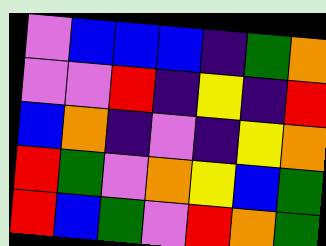[["violet", "blue", "blue", "blue", "indigo", "green", "orange"], ["violet", "violet", "red", "indigo", "yellow", "indigo", "red"], ["blue", "orange", "indigo", "violet", "indigo", "yellow", "orange"], ["red", "green", "violet", "orange", "yellow", "blue", "green"], ["red", "blue", "green", "violet", "red", "orange", "green"]]